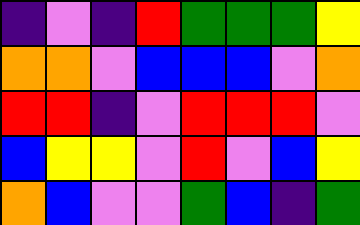[["indigo", "violet", "indigo", "red", "green", "green", "green", "yellow"], ["orange", "orange", "violet", "blue", "blue", "blue", "violet", "orange"], ["red", "red", "indigo", "violet", "red", "red", "red", "violet"], ["blue", "yellow", "yellow", "violet", "red", "violet", "blue", "yellow"], ["orange", "blue", "violet", "violet", "green", "blue", "indigo", "green"]]